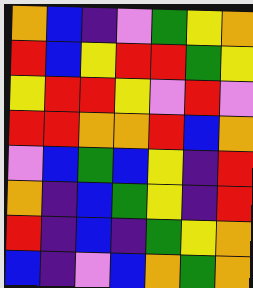[["orange", "blue", "indigo", "violet", "green", "yellow", "orange"], ["red", "blue", "yellow", "red", "red", "green", "yellow"], ["yellow", "red", "red", "yellow", "violet", "red", "violet"], ["red", "red", "orange", "orange", "red", "blue", "orange"], ["violet", "blue", "green", "blue", "yellow", "indigo", "red"], ["orange", "indigo", "blue", "green", "yellow", "indigo", "red"], ["red", "indigo", "blue", "indigo", "green", "yellow", "orange"], ["blue", "indigo", "violet", "blue", "orange", "green", "orange"]]